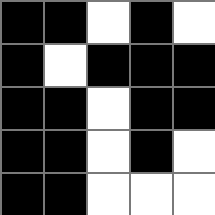[["black", "black", "white", "black", "white"], ["black", "white", "black", "black", "black"], ["black", "black", "white", "black", "black"], ["black", "black", "white", "black", "white"], ["black", "black", "white", "white", "white"]]